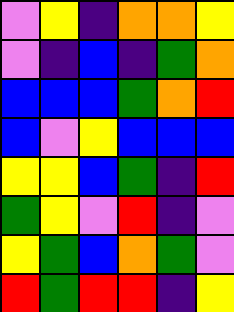[["violet", "yellow", "indigo", "orange", "orange", "yellow"], ["violet", "indigo", "blue", "indigo", "green", "orange"], ["blue", "blue", "blue", "green", "orange", "red"], ["blue", "violet", "yellow", "blue", "blue", "blue"], ["yellow", "yellow", "blue", "green", "indigo", "red"], ["green", "yellow", "violet", "red", "indigo", "violet"], ["yellow", "green", "blue", "orange", "green", "violet"], ["red", "green", "red", "red", "indigo", "yellow"]]